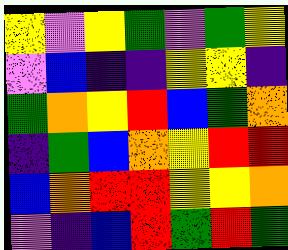[["yellow", "violet", "yellow", "green", "violet", "green", "yellow"], ["violet", "blue", "indigo", "indigo", "yellow", "yellow", "indigo"], ["green", "orange", "yellow", "red", "blue", "green", "orange"], ["indigo", "green", "blue", "orange", "yellow", "red", "red"], ["blue", "orange", "red", "red", "yellow", "yellow", "orange"], ["violet", "indigo", "blue", "red", "green", "red", "green"]]